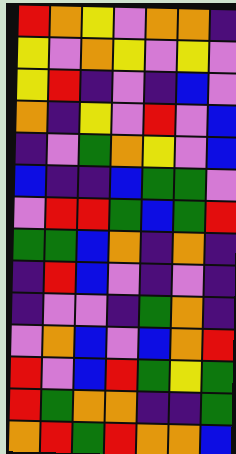[["red", "orange", "yellow", "violet", "orange", "orange", "indigo"], ["yellow", "violet", "orange", "yellow", "violet", "yellow", "violet"], ["yellow", "red", "indigo", "violet", "indigo", "blue", "violet"], ["orange", "indigo", "yellow", "violet", "red", "violet", "blue"], ["indigo", "violet", "green", "orange", "yellow", "violet", "blue"], ["blue", "indigo", "indigo", "blue", "green", "green", "violet"], ["violet", "red", "red", "green", "blue", "green", "red"], ["green", "green", "blue", "orange", "indigo", "orange", "indigo"], ["indigo", "red", "blue", "violet", "indigo", "violet", "indigo"], ["indigo", "violet", "violet", "indigo", "green", "orange", "indigo"], ["violet", "orange", "blue", "violet", "blue", "orange", "red"], ["red", "violet", "blue", "red", "green", "yellow", "green"], ["red", "green", "orange", "orange", "indigo", "indigo", "green"], ["orange", "red", "green", "red", "orange", "orange", "blue"]]